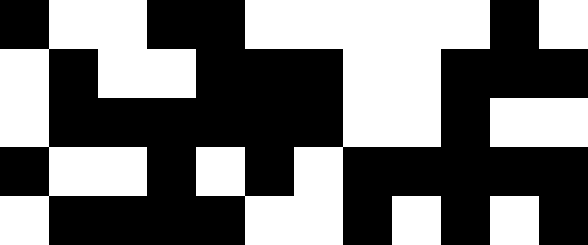[["black", "white", "white", "black", "black", "white", "white", "white", "white", "white", "black", "white"], ["white", "black", "white", "white", "black", "black", "black", "white", "white", "black", "black", "black"], ["white", "black", "black", "black", "black", "black", "black", "white", "white", "black", "white", "white"], ["black", "white", "white", "black", "white", "black", "white", "black", "black", "black", "black", "black"], ["white", "black", "black", "black", "black", "white", "white", "black", "white", "black", "white", "black"]]